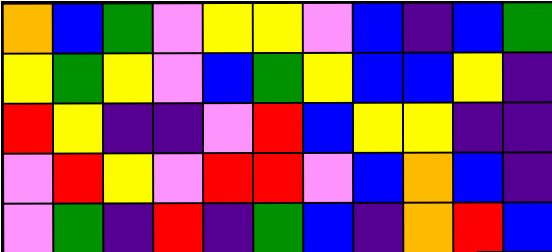[["orange", "blue", "green", "violet", "yellow", "yellow", "violet", "blue", "indigo", "blue", "green"], ["yellow", "green", "yellow", "violet", "blue", "green", "yellow", "blue", "blue", "yellow", "indigo"], ["red", "yellow", "indigo", "indigo", "violet", "red", "blue", "yellow", "yellow", "indigo", "indigo"], ["violet", "red", "yellow", "violet", "red", "red", "violet", "blue", "orange", "blue", "indigo"], ["violet", "green", "indigo", "red", "indigo", "green", "blue", "indigo", "orange", "red", "blue"]]